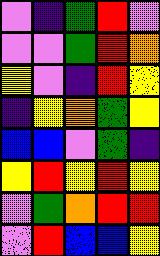[["violet", "indigo", "green", "red", "violet"], ["violet", "violet", "green", "red", "orange"], ["yellow", "violet", "indigo", "red", "yellow"], ["indigo", "yellow", "orange", "green", "yellow"], ["blue", "blue", "violet", "green", "indigo"], ["yellow", "red", "yellow", "red", "yellow"], ["violet", "green", "orange", "red", "red"], ["violet", "red", "blue", "blue", "yellow"]]